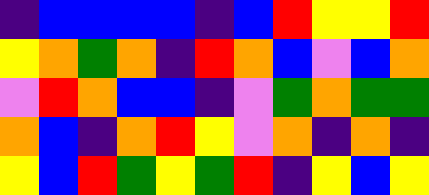[["indigo", "blue", "blue", "blue", "blue", "indigo", "blue", "red", "yellow", "yellow", "red"], ["yellow", "orange", "green", "orange", "indigo", "red", "orange", "blue", "violet", "blue", "orange"], ["violet", "red", "orange", "blue", "blue", "indigo", "violet", "green", "orange", "green", "green"], ["orange", "blue", "indigo", "orange", "red", "yellow", "violet", "orange", "indigo", "orange", "indigo"], ["yellow", "blue", "red", "green", "yellow", "green", "red", "indigo", "yellow", "blue", "yellow"]]